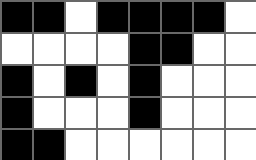[["black", "black", "white", "black", "black", "black", "black", "white"], ["white", "white", "white", "white", "black", "black", "white", "white"], ["black", "white", "black", "white", "black", "white", "white", "white"], ["black", "white", "white", "white", "black", "white", "white", "white"], ["black", "black", "white", "white", "white", "white", "white", "white"]]